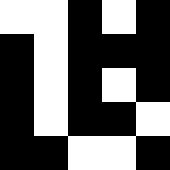[["white", "white", "black", "white", "black"], ["black", "white", "black", "black", "black"], ["black", "white", "black", "white", "black"], ["black", "white", "black", "black", "white"], ["black", "black", "white", "white", "black"]]